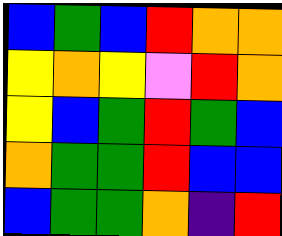[["blue", "green", "blue", "red", "orange", "orange"], ["yellow", "orange", "yellow", "violet", "red", "orange"], ["yellow", "blue", "green", "red", "green", "blue"], ["orange", "green", "green", "red", "blue", "blue"], ["blue", "green", "green", "orange", "indigo", "red"]]